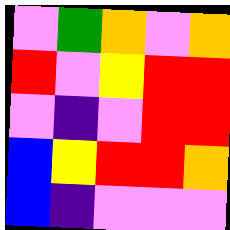[["violet", "green", "orange", "violet", "orange"], ["red", "violet", "yellow", "red", "red"], ["violet", "indigo", "violet", "red", "red"], ["blue", "yellow", "red", "red", "orange"], ["blue", "indigo", "violet", "violet", "violet"]]